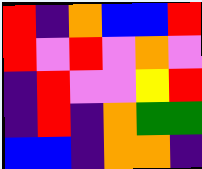[["red", "indigo", "orange", "blue", "blue", "red"], ["red", "violet", "red", "violet", "orange", "violet"], ["indigo", "red", "violet", "violet", "yellow", "red"], ["indigo", "red", "indigo", "orange", "green", "green"], ["blue", "blue", "indigo", "orange", "orange", "indigo"]]